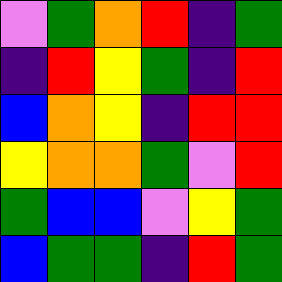[["violet", "green", "orange", "red", "indigo", "green"], ["indigo", "red", "yellow", "green", "indigo", "red"], ["blue", "orange", "yellow", "indigo", "red", "red"], ["yellow", "orange", "orange", "green", "violet", "red"], ["green", "blue", "blue", "violet", "yellow", "green"], ["blue", "green", "green", "indigo", "red", "green"]]